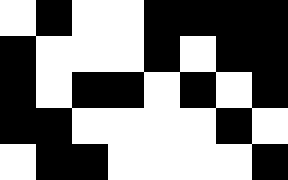[["white", "black", "white", "white", "black", "black", "black", "black"], ["black", "white", "white", "white", "black", "white", "black", "black"], ["black", "white", "black", "black", "white", "black", "white", "black"], ["black", "black", "white", "white", "white", "white", "black", "white"], ["white", "black", "black", "white", "white", "white", "white", "black"]]